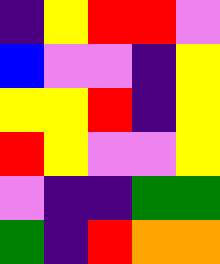[["indigo", "yellow", "red", "red", "violet"], ["blue", "violet", "violet", "indigo", "yellow"], ["yellow", "yellow", "red", "indigo", "yellow"], ["red", "yellow", "violet", "violet", "yellow"], ["violet", "indigo", "indigo", "green", "green"], ["green", "indigo", "red", "orange", "orange"]]